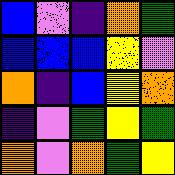[["blue", "violet", "indigo", "orange", "green"], ["blue", "blue", "blue", "yellow", "violet"], ["orange", "indigo", "blue", "yellow", "orange"], ["indigo", "violet", "green", "yellow", "green"], ["orange", "violet", "orange", "green", "yellow"]]